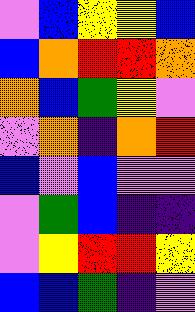[["violet", "blue", "yellow", "yellow", "blue"], ["blue", "orange", "red", "red", "orange"], ["orange", "blue", "green", "yellow", "violet"], ["violet", "orange", "indigo", "orange", "red"], ["blue", "violet", "blue", "violet", "violet"], ["violet", "green", "blue", "indigo", "indigo"], ["violet", "yellow", "red", "red", "yellow"], ["blue", "blue", "green", "indigo", "violet"]]